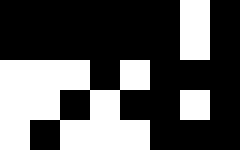[["black", "black", "black", "black", "black", "black", "white", "black"], ["black", "black", "black", "black", "black", "black", "white", "black"], ["white", "white", "white", "black", "white", "black", "black", "black"], ["white", "white", "black", "white", "black", "black", "white", "black"], ["white", "black", "white", "white", "white", "black", "black", "black"]]